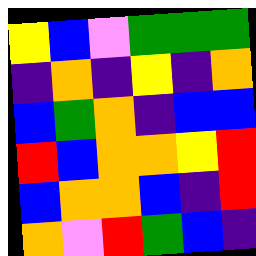[["yellow", "blue", "violet", "green", "green", "green"], ["indigo", "orange", "indigo", "yellow", "indigo", "orange"], ["blue", "green", "orange", "indigo", "blue", "blue"], ["red", "blue", "orange", "orange", "yellow", "red"], ["blue", "orange", "orange", "blue", "indigo", "red"], ["orange", "violet", "red", "green", "blue", "indigo"]]